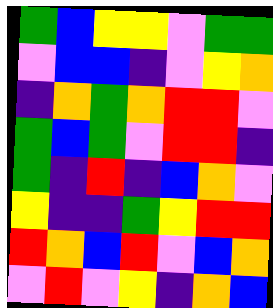[["green", "blue", "yellow", "yellow", "violet", "green", "green"], ["violet", "blue", "blue", "indigo", "violet", "yellow", "orange"], ["indigo", "orange", "green", "orange", "red", "red", "violet"], ["green", "blue", "green", "violet", "red", "red", "indigo"], ["green", "indigo", "red", "indigo", "blue", "orange", "violet"], ["yellow", "indigo", "indigo", "green", "yellow", "red", "red"], ["red", "orange", "blue", "red", "violet", "blue", "orange"], ["violet", "red", "violet", "yellow", "indigo", "orange", "blue"]]